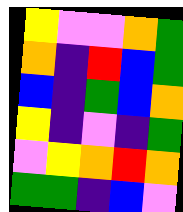[["yellow", "violet", "violet", "orange", "green"], ["orange", "indigo", "red", "blue", "green"], ["blue", "indigo", "green", "blue", "orange"], ["yellow", "indigo", "violet", "indigo", "green"], ["violet", "yellow", "orange", "red", "orange"], ["green", "green", "indigo", "blue", "violet"]]